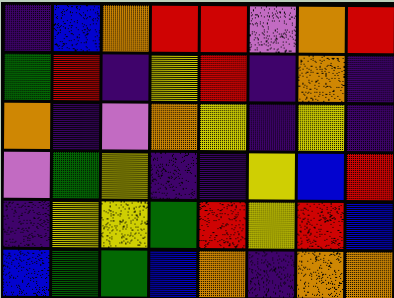[["indigo", "blue", "orange", "red", "red", "violet", "orange", "red"], ["green", "red", "indigo", "yellow", "red", "indigo", "orange", "indigo"], ["orange", "indigo", "violet", "orange", "yellow", "indigo", "yellow", "indigo"], ["violet", "green", "yellow", "indigo", "indigo", "yellow", "blue", "red"], ["indigo", "yellow", "yellow", "green", "red", "yellow", "red", "blue"], ["blue", "green", "green", "blue", "orange", "indigo", "orange", "orange"]]